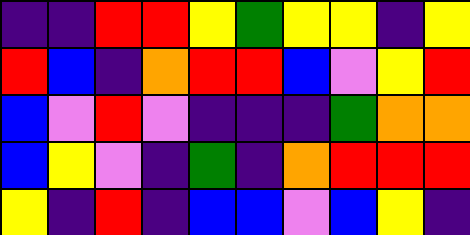[["indigo", "indigo", "red", "red", "yellow", "green", "yellow", "yellow", "indigo", "yellow"], ["red", "blue", "indigo", "orange", "red", "red", "blue", "violet", "yellow", "red"], ["blue", "violet", "red", "violet", "indigo", "indigo", "indigo", "green", "orange", "orange"], ["blue", "yellow", "violet", "indigo", "green", "indigo", "orange", "red", "red", "red"], ["yellow", "indigo", "red", "indigo", "blue", "blue", "violet", "blue", "yellow", "indigo"]]